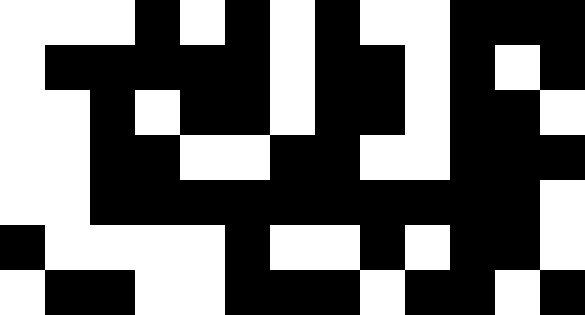[["white", "white", "white", "black", "white", "black", "white", "black", "white", "white", "black", "black", "black"], ["white", "black", "black", "black", "black", "black", "white", "black", "black", "white", "black", "white", "black"], ["white", "white", "black", "white", "black", "black", "white", "black", "black", "white", "black", "black", "white"], ["white", "white", "black", "black", "white", "white", "black", "black", "white", "white", "black", "black", "black"], ["white", "white", "black", "black", "black", "black", "black", "black", "black", "black", "black", "black", "white"], ["black", "white", "white", "white", "white", "black", "white", "white", "black", "white", "black", "black", "white"], ["white", "black", "black", "white", "white", "black", "black", "black", "white", "black", "black", "white", "black"]]